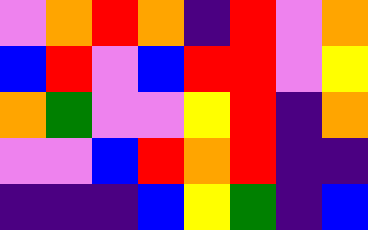[["violet", "orange", "red", "orange", "indigo", "red", "violet", "orange"], ["blue", "red", "violet", "blue", "red", "red", "violet", "yellow"], ["orange", "green", "violet", "violet", "yellow", "red", "indigo", "orange"], ["violet", "violet", "blue", "red", "orange", "red", "indigo", "indigo"], ["indigo", "indigo", "indigo", "blue", "yellow", "green", "indigo", "blue"]]